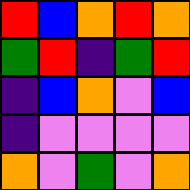[["red", "blue", "orange", "red", "orange"], ["green", "red", "indigo", "green", "red"], ["indigo", "blue", "orange", "violet", "blue"], ["indigo", "violet", "violet", "violet", "violet"], ["orange", "violet", "green", "violet", "orange"]]